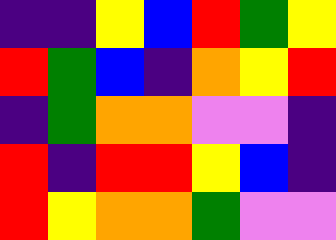[["indigo", "indigo", "yellow", "blue", "red", "green", "yellow"], ["red", "green", "blue", "indigo", "orange", "yellow", "red"], ["indigo", "green", "orange", "orange", "violet", "violet", "indigo"], ["red", "indigo", "red", "red", "yellow", "blue", "indigo"], ["red", "yellow", "orange", "orange", "green", "violet", "violet"]]